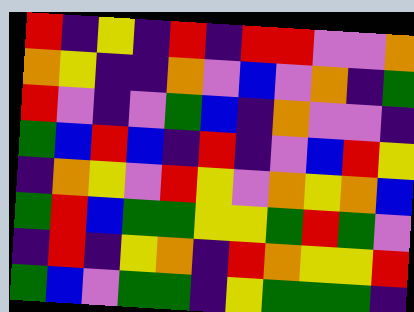[["red", "indigo", "yellow", "indigo", "red", "indigo", "red", "red", "violet", "violet", "orange"], ["orange", "yellow", "indigo", "indigo", "orange", "violet", "blue", "violet", "orange", "indigo", "green"], ["red", "violet", "indigo", "violet", "green", "blue", "indigo", "orange", "violet", "violet", "indigo"], ["green", "blue", "red", "blue", "indigo", "red", "indigo", "violet", "blue", "red", "yellow"], ["indigo", "orange", "yellow", "violet", "red", "yellow", "violet", "orange", "yellow", "orange", "blue"], ["green", "red", "blue", "green", "green", "yellow", "yellow", "green", "red", "green", "violet"], ["indigo", "red", "indigo", "yellow", "orange", "indigo", "red", "orange", "yellow", "yellow", "red"], ["green", "blue", "violet", "green", "green", "indigo", "yellow", "green", "green", "green", "indigo"]]